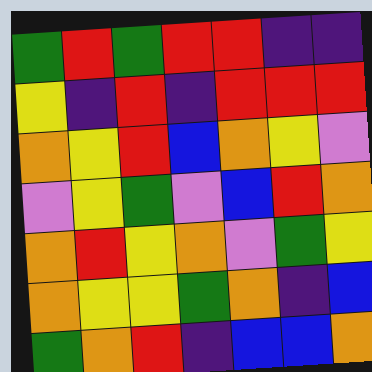[["green", "red", "green", "red", "red", "indigo", "indigo"], ["yellow", "indigo", "red", "indigo", "red", "red", "red"], ["orange", "yellow", "red", "blue", "orange", "yellow", "violet"], ["violet", "yellow", "green", "violet", "blue", "red", "orange"], ["orange", "red", "yellow", "orange", "violet", "green", "yellow"], ["orange", "yellow", "yellow", "green", "orange", "indigo", "blue"], ["green", "orange", "red", "indigo", "blue", "blue", "orange"]]